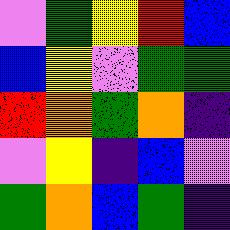[["violet", "green", "yellow", "red", "blue"], ["blue", "yellow", "violet", "green", "green"], ["red", "orange", "green", "orange", "indigo"], ["violet", "yellow", "indigo", "blue", "violet"], ["green", "orange", "blue", "green", "indigo"]]